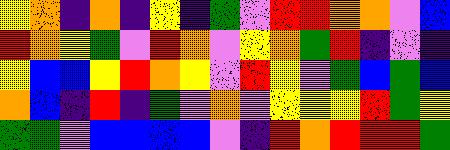[["yellow", "orange", "indigo", "orange", "indigo", "yellow", "indigo", "green", "violet", "red", "red", "orange", "orange", "violet", "blue"], ["red", "orange", "yellow", "green", "violet", "red", "orange", "violet", "yellow", "orange", "green", "red", "indigo", "violet", "indigo"], ["yellow", "blue", "blue", "yellow", "red", "orange", "yellow", "violet", "red", "yellow", "violet", "green", "blue", "green", "blue"], ["orange", "blue", "indigo", "red", "indigo", "green", "violet", "orange", "violet", "yellow", "yellow", "yellow", "red", "green", "yellow"], ["green", "green", "violet", "blue", "blue", "blue", "blue", "violet", "indigo", "red", "orange", "red", "red", "red", "green"]]